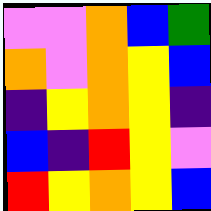[["violet", "violet", "orange", "blue", "green"], ["orange", "violet", "orange", "yellow", "blue"], ["indigo", "yellow", "orange", "yellow", "indigo"], ["blue", "indigo", "red", "yellow", "violet"], ["red", "yellow", "orange", "yellow", "blue"]]